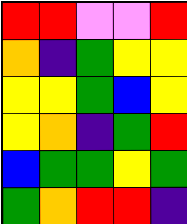[["red", "red", "violet", "violet", "red"], ["orange", "indigo", "green", "yellow", "yellow"], ["yellow", "yellow", "green", "blue", "yellow"], ["yellow", "orange", "indigo", "green", "red"], ["blue", "green", "green", "yellow", "green"], ["green", "orange", "red", "red", "indigo"]]